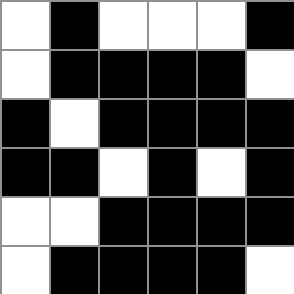[["white", "black", "white", "white", "white", "black"], ["white", "black", "black", "black", "black", "white"], ["black", "white", "black", "black", "black", "black"], ["black", "black", "white", "black", "white", "black"], ["white", "white", "black", "black", "black", "black"], ["white", "black", "black", "black", "black", "white"]]